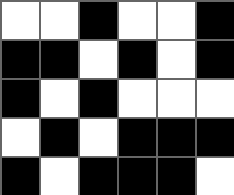[["white", "white", "black", "white", "white", "black"], ["black", "black", "white", "black", "white", "black"], ["black", "white", "black", "white", "white", "white"], ["white", "black", "white", "black", "black", "black"], ["black", "white", "black", "black", "black", "white"]]